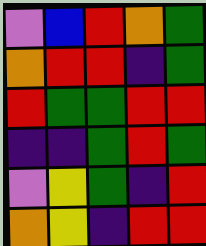[["violet", "blue", "red", "orange", "green"], ["orange", "red", "red", "indigo", "green"], ["red", "green", "green", "red", "red"], ["indigo", "indigo", "green", "red", "green"], ["violet", "yellow", "green", "indigo", "red"], ["orange", "yellow", "indigo", "red", "red"]]